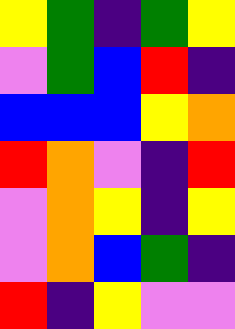[["yellow", "green", "indigo", "green", "yellow"], ["violet", "green", "blue", "red", "indigo"], ["blue", "blue", "blue", "yellow", "orange"], ["red", "orange", "violet", "indigo", "red"], ["violet", "orange", "yellow", "indigo", "yellow"], ["violet", "orange", "blue", "green", "indigo"], ["red", "indigo", "yellow", "violet", "violet"]]